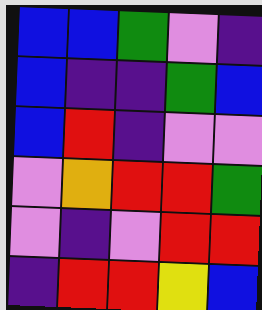[["blue", "blue", "green", "violet", "indigo"], ["blue", "indigo", "indigo", "green", "blue"], ["blue", "red", "indigo", "violet", "violet"], ["violet", "orange", "red", "red", "green"], ["violet", "indigo", "violet", "red", "red"], ["indigo", "red", "red", "yellow", "blue"]]